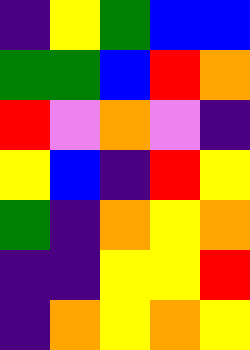[["indigo", "yellow", "green", "blue", "blue"], ["green", "green", "blue", "red", "orange"], ["red", "violet", "orange", "violet", "indigo"], ["yellow", "blue", "indigo", "red", "yellow"], ["green", "indigo", "orange", "yellow", "orange"], ["indigo", "indigo", "yellow", "yellow", "red"], ["indigo", "orange", "yellow", "orange", "yellow"]]